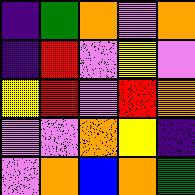[["indigo", "green", "orange", "violet", "orange"], ["indigo", "red", "violet", "yellow", "violet"], ["yellow", "red", "violet", "red", "orange"], ["violet", "violet", "orange", "yellow", "indigo"], ["violet", "orange", "blue", "orange", "green"]]